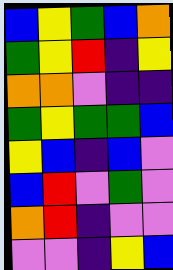[["blue", "yellow", "green", "blue", "orange"], ["green", "yellow", "red", "indigo", "yellow"], ["orange", "orange", "violet", "indigo", "indigo"], ["green", "yellow", "green", "green", "blue"], ["yellow", "blue", "indigo", "blue", "violet"], ["blue", "red", "violet", "green", "violet"], ["orange", "red", "indigo", "violet", "violet"], ["violet", "violet", "indigo", "yellow", "blue"]]